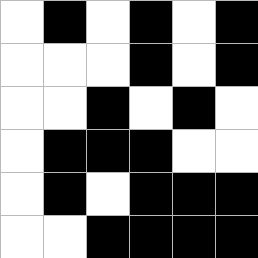[["white", "black", "white", "black", "white", "black"], ["white", "white", "white", "black", "white", "black"], ["white", "white", "black", "white", "black", "white"], ["white", "black", "black", "black", "white", "white"], ["white", "black", "white", "black", "black", "black"], ["white", "white", "black", "black", "black", "black"]]